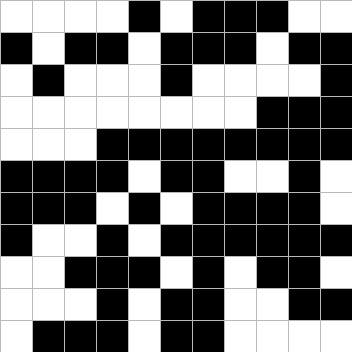[["white", "white", "white", "white", "black", "white", "black", "black", "black", "white", "white"], ["black", "white", "black", "black", "white", "black", "black", "black", "white", "black", "black"], ["white", "black", "white", "white", "white", "black", "white", "white", "white", "white", "black"], ["white", "white", "white", "white", "white", "white", "white", "white", "black", "black", "black"], ["white", "white", "white", "black", "black", "black", "black", "black", "black", "black", "black"], ["black", "black", "black", "black", "white", "black", "black", "white", "white", "black", "white"], ["black", "black", "black", "white", "black", "white", "black", "black", "black", "black", "white"], ["black", "white", "white", "black", "white", "black", "black", "black", "black", "black", "black"], ["white", "white", "black", "black", "black", "white", "black", "white", "black", "black", "white"], ["white", "white", "white", "black", "white", "black", "black", "white", "white", "black", "black"], ["white", "black", "black", "black", "white", "black", "black", "white", "white", "white", "white"]]